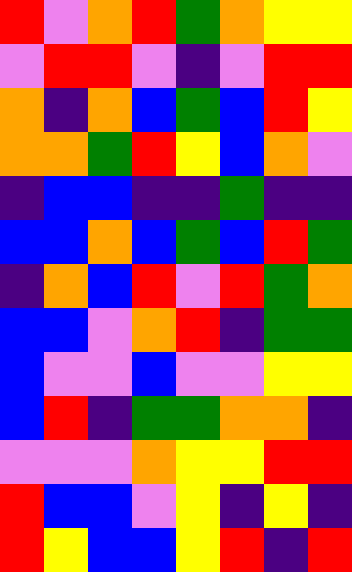[["red", "violet", "orange", "red", "green", "orange", "yellow", "yellow"], ["violet", "red", "red", "violet", "indigo", "violet", "red", "red"], ["orange", "indigo", "orange", "blue", "green", "blue", "red", "yellow"], ["orange", "orange", "green", "red", "yellow", "blue", "orange", "violet"], ["indigo", "blue", "blue", "indigo", "indigo", "green", "indigo", "indigo"], ["blue", "blue", "orange", "blue", "green", "blue", "red", "green"], ["indigo", "orange", "blue", "red", "violet", "red", "green", "orange"], ["blue", "blue", "violet", "orange", "red", "indigo", "green", "green"], ["blue", "violet", "violet", "blue", "violet", "violet", "yellow", "yellow"], ["blue", "red", "indigo", "green", "green", "orange", "orange", "indigo"], ["violet", "violet", "violet", "orange", "yellow", "yellow", "red", "red"], ["red", "blue", "blue", "violet", "yellow", "indigo", "yellow", "indigo"], ["red", "yellow", "blue", "blue", "yellow", "red", "indigo", "red"]]